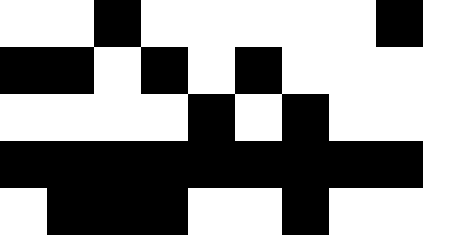[["white", "white", "black", "white", "white", "white", "white", "white", "black", "white"], ["black", "black", "white", "black", "white", "black", "white", "white", "white", "white"], ["white", "white", "white", "white", "black", "white", "black", "white", "white", "white"], ["black", "black", "black", "black", "black", "black", "black", "black", "black", "white"], ["white", "black", "black", "black", "white", "white", "black", "white", "white", "white"]]